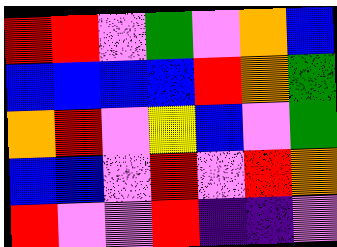[["red", "red", "violet", "green", "violet", "orange", "blue"], ["blue", "blue", "blue", "blue", "red", "orange", "green"], ["orange", "red", "violet", "yellow", "blue", "violet", "green"], ["blue", "blue", "violet", "red", "violet", "red", "orange"], ["red", "violet", "violet", "red", "indigo", "indigo", "violet"]]